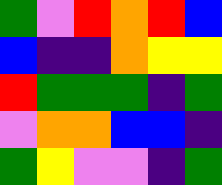[["green", "violet", "red", "orange", "red", "blue"], ["blue", "indigo", "indigo", "orange", "yellow", "yellow"], ["red", "green", "green", "green", "indigo", "green"], ["violet", "orange", "orange", "blue", "blue", "indigo"], ["green", "yellow", "violet", "violet", "indigo", "green"]]